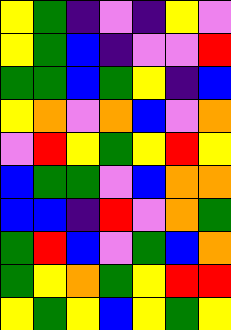[["yellow", "green", "indigo", "violet", "indigo", "yellow", "violet"], ["yellow", "green", "blue", "indigo", "violet", "violet", "red"], ["green", "green", "blue", "green", "yellow", "indigo", "blue"], ["yellow", "orange", "violet", "orange", "blue", "violet", "orange"], ["violet", "red", "yellow", "green", "yellow", "red", "yellow"], ["blue", "green", "green", "violet", "blue", "orange", "orange"], ["blue", "blue", "indigo", "red", "violet", "orange", "green"], ["green", "red", "blue", "violet", "green", "blue", "orange"], ["green", "yellow", "orange", "green", "yellow", "red", "red"], ["yellow", "green", "yellow", "blue", "yellow", "green", "yellow"]]